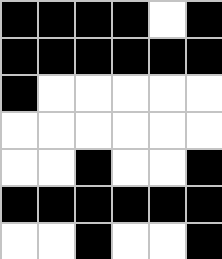[["black", "black", "black", "black", "white", "black"], ["black", "black", "black", "black", "black", "black"], ["black", "white", "white", "white", "white", "white"], ["white", "white", "white", "white", "white", "white"], ["white", "white", "black", "white", "white", "black"], ["black", "black", "black", "black", "black", "black"], ["white", "white", "black", "white", "white", "black"]]